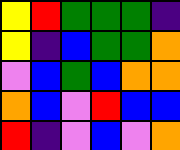[["yellow", "red", "green", "green", "green", "indigo"], ["yellow", "indigo", "blue", "green", "green", "orange"], ["violet", "blue", "green", "blue", "orange", "orange"], ["orange", "blue", "violet", "red", "blue", "blue"], ["red", "indigo", "violet", "blue", "violet", "orange"]]